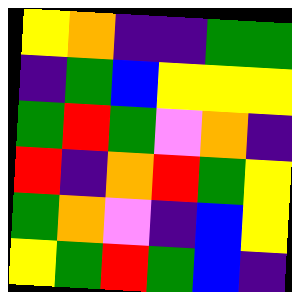[["yellow", "orange", "indigo", "indigo", "green", "green"], ["indigo", "green", "blue", "yellow", "yellow", "yellow"], ["green", "red", "green", "violet", "orange", "indigo"], ["red", "indigo", "orange", "red", "green", "yellow"], ["green", "orange", "violet", "indigo", "blue", "yellow"], ["yellow", "green", "red", "green", "blue", "indigo"]]